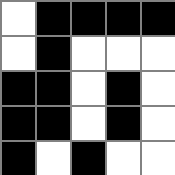[["white", "black", "black", "black", "black"], ["white", "black", "white", "white", "white"], ["black", "black", "white", "black", "white"], ["black", "black", "white", "black", "white"], ["black", "white", "black", "white", "white"]]